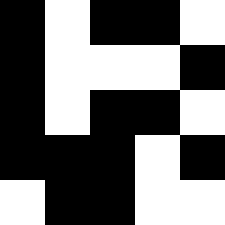[["black", "white", "black", "black", "white"], ["black", "white", "white", "white", "black"], ["black", "white", "black", "black", "white"], ["black", "black", "black", "white", "black"], ["white", "black", "black", "white", "white"]]